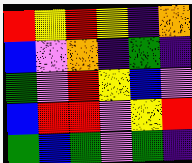[["red", "yellow", "red", "yellow", "indigo", "orange"], ["blue", "violet", "orange", "indigo", "green", "indigo"], ["green", "violet", "red", "yellow", "blue", "violet"], ["blue", "red", "red", "violet", "yellow", "red"], ["green", "blue", "green", "violet", "green", "indigo"]]